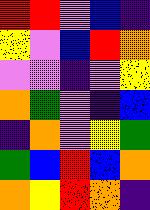[["red", "red", "violet", "blue", "indigo"], ["yellow", "violet", "blue", "red", "orange"], ["violet", "violet", "indigo", "violet", "yellow"], ["orange", "green", "violet", "indigo", "blue"], ["indigo", "orange", "violet", "yellow", "green"], ["green", "blue", "red", "blue", "orange"], ["orange", "yellow", "red", "orange", "indigo"]]